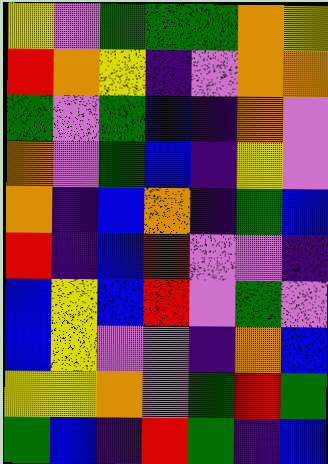[["yellow", "violet", "green", "green", "green", "orange", "yellow"], ["red", "orange", "yellow", "indigo", "violet", "orange", "orange"], ["green", "violet", "green", "blue", "indigo", "orange", "violet"], ["orange", "violet", "green", "blue", "indigo", "yellow", "violet"], ["orange", "indigo", "blue", "orange", "indigo", "green", "blue"], ["red", "indigo", "blue", "red", "violet", "violet", "indigo"], ["blue", "yellow", "blue", "red", "violet", "green", "violet"], ["blue", "yellow", "violet", "violet", "indigo", "orange", "blue"], ["yellow", "yellow", "orange", "violet", "green", "red", "green"], ["green", "blue", "indigo", "red", "green", "indigo", "blue"]]